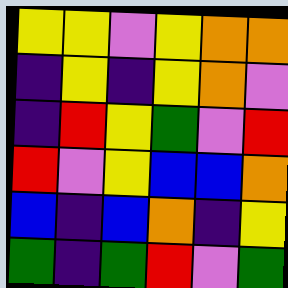[["yellow", "yellow", "violet", "yellow", "orange", "orange"], ["indigo", "yellow", "indigo", "yellow", "orange", "violet"], ["indigo", "red", "yellow", "green", "violet", "red"], ["red", "violet", "yellow", "blue", "blue", "orange"], ["blue", "indigo", "blue", "orange", "indigo", "yellow"], ["green", "indigo", "green", "red", "violet", "green"]]